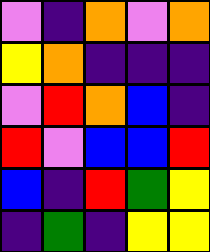[["violet", "indigo", "orange", "violet", "orange"], ["yellow", "orange", "indigo", "indigo", "indigo"], ["violet", "red", "orange", "blue", "indigo"], ["red", "violet", "blue", "blue", "red"], ["blue", "indigo", "red", "green", "yellow"], ["indigo", "green", "indigo", "yellow", "yellow"]]